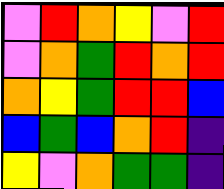[["violet", "red", "orange", "yellow", "violet", "red"], ["violet", "orange", "green", "red", "orange", "red"], ["orange", "yellow", "green", "red", "red", "blue"], ["blue", "green", "blue", "orange", "red", "indigo"], ["yellow", "violet", "orange", "green", "green", "indigo"]]